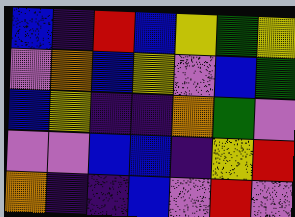[["blue", "indigo", "red", "blue", "yellow", "green", "yellow"], ["violet", "orange", "blue", "yellow", "violet", "blue", "green"], ["blue", "yellow", "indigo", "indigo", "orange", "green", "violet"], ["violet", "violet", "blue", "blue", "indigo", "yellow", "red"], ["orange", "indigo", "indigo", "blue", "violet", "red", "violet"]]